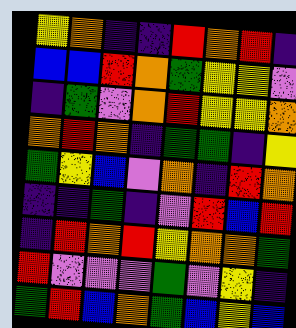[["yellow", "orange", "indigo", "indigo", "red", "orange", "red", "indigo"], ["blue", "blue", "red", "orange", "green", "yellow", "yellow", "violet"], ["indigo", "green", "violet", "orange", "red", "yellow", "yellow", "orange"], ["orange", "red", "orange", "indigo", "green", "green", "indigo", "yellow"], ["green", "yellow", "blue", "violet", "orange", "indigo", "red", "orange"], ["indigo", "indigo", "green", "indigo", "violet", "red", "blue", "red"], ["indigo", "red", "orange", "red", "yellow", "orange", "orange", "green"], ["red", "violet", "violet", "violet", "green", "violet", "yellow", "indigo"], ["green", "red", "blue", "orange", "green", "blue", "yellow", "blue"]]